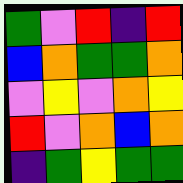[["green", "violet", "red", "indigo", "red"], ["blue", "orange", "green", "green", "orange"], ["violet", "yellow", "violet", "orange", "yellow"], ["red", "violet", "orange", "blue", "orange"], ["indigo", "green", "yellow", "green", "green"]]